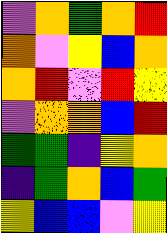[["violet", "orange", "green", "orange", "red"], ["orange", "violet", "yellow", "blue", "orange"], ["orange", "red", "violet", "red", "yellow"], ["violet", "orange", "orange", "blue", "red"], ["green", "green", "indigo", "yellow", "orange"], ["indigo", "green", "orange", "blue", "green"], ["yellow", "blue", "blue", "violet", "yellow"]]